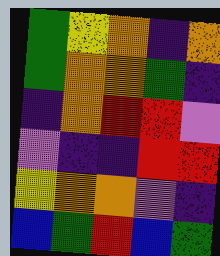[["green", "yellow", "orange", "indigo", "orange"], ["green", "orange", "orange", "green", "indigo"], ["indigo", "orange", "red", "red", "violet"], ["violet", "indigo", "indigo", "red", "red"], ["yellow", "orange", "orange", "violet", "indigo"], ["blue", "green", "red", "blue", "green"]]